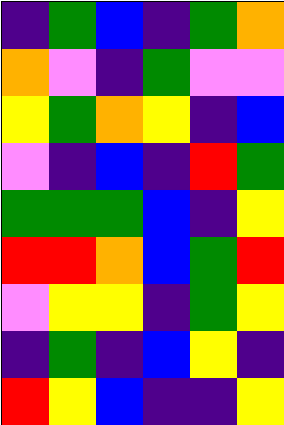[["indigo", "green", "blue", "indigo", "green", "orange"], ["orange", "violet", "indigo", "green", "violet", "violet"], ["yellow", "green", "orange", "yellow", "indigo", "blue"], ["violet", "indigo", "blue", "indigo", "red", "green"], ["green", "green", "green", "blue", "indigo", "yellow"], ["red", "red", "orange", "blue", "green", "red"], ["violet", "yellow", "yellow", "indigo", "green", "yellow"], ["indigo", "green", "indigo", "blue", "yellow", "indigo"], ["red", "yellow", "blue", "indigo", "indigo", "yellow"]]